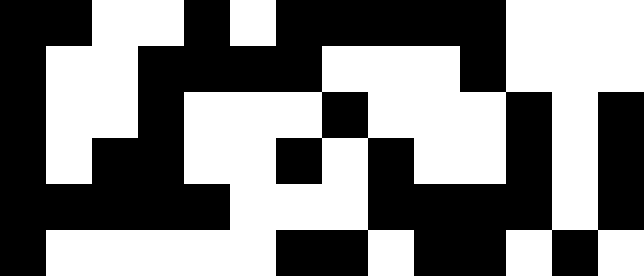[["black", "black", "white", "white", "black", "white", "black", "black", "black", "black", "black", "white", "white", "white"], ["black", "white", "white", "black", "black", "black", "black", "white", "white", "white", "black", "white", "white", "white"], ["black", "white", "white", "black", "white", "white", "white", "black", "white", "white", "white", "black", "white", "black"], ["black", "white", "black", "black", "white", "white", "black", "white", "black", "white", "white", "black", "white", "black"], ["black", "black", "black", "black", "black", "white", "white", "white", "black", "black", "black", "black", "white", "black"], ["black", "white", "white", "white", "white", "white", "black", "black", "white", "black", "black", "white", "black", "white"]]